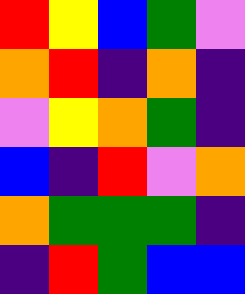[["red", "yellow", "blue", "green", "violet"], ["orange", "red", "indigo", "orange", "indigo"], ["violet", "yellow", "orange", "green", "indigo"], ["blue", "indigo", "red", "violet", "orange"], ["orange", "green", "green", "green", "indigo"], ["indigo", "red", "green", "blue", "blue"]]